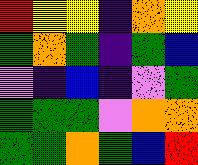[["red", "yellow", "yellow", "indigo", "orange", "yellow"], ["green", "orange", "green", "indigo", "green", "blue"], ["violet", "indigo", "blue", "indigo", "violet", "green"], ["green", "green", "green", "violet", "orange", "orange"], ["green", "green", "orange", "green", "blue", "red"]]